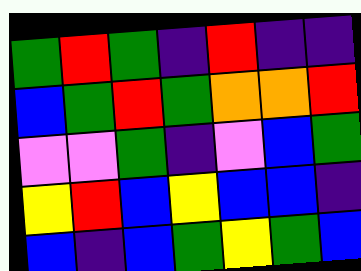[["green", "red", "green", "indigo", "red", "indigo", "indigo"], ["blue", "green", "red", "green", "orange", "orange", "red"], ["violet", "violet", "green", "indigo", "violet", "blue", "green"], ["yellow", "red", "blue", "yellow", "blue", "blue", "indigo"], ["blue", "indigo", "blue", "green", "yellow", "green", "blue"]]